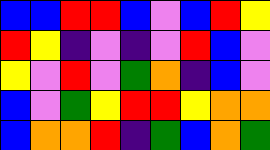[["blue", "blue", "red", "red", "blue", "violet", "blue", "red", "yellow"], ["red", "yellow", "indigo", "violet", "indigo", "violet", "red", "blue", "violet"], ["yellow", "violet", "red", "violet", "green", "orange", "indigo", "blue", "violet"], ["blue", "violet", "green", "yellow", "red", "red", "yellow", "orange", "orange"], ["blue", "orange", "orange", "red", "indigo", "green", "blue", "orange", "green"]]